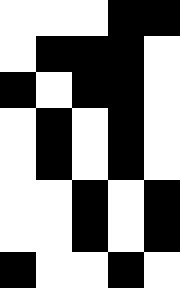[["white", "white", "white", "black", "black"], ["white", "black", "black", "black", "white"], ["black", "white", "black", "black", "white"], ["white", "black", "white", "black", "white"], ["white", "black", "white", "black", "white"], ["white", "white", "black", "white", "black"], ["white", "white", "black", "white", "black"], ["black", "white", "white", "black", "white"]]